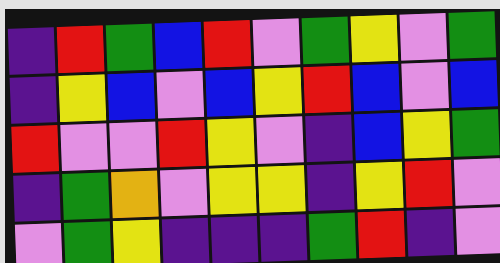[["indigo", "red", "green", "blue", "red", "violet", "green", "yellow", "violet", "green"], ["indigo", "yellow", "blue", "violet", "blue", "yellow", "red", "blue", "violet", "blue"], ["red", "violet", "violet", "red", "yellow", "violet", "indigo", "blue", "yellow", "green"], ["indigo", "green", "orange", "violet", "yellow", "yellow", "indigo", "yellow", "red", "violet"], ["violet", "green", "yellow", "indigo", "indigo", "indigo", "green", "red", "indigo", "violet"]]